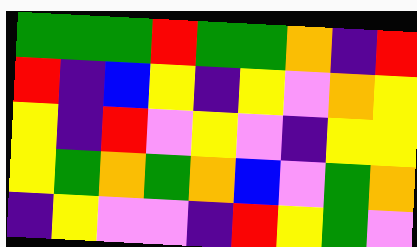[["green", "green", "green", "red", "green", "green", "orange", "indigo", "red"], ["red", "indigo", "blue", "yellow", "indigo", "yellow", "violet", "orange", "yellow"], ["yellow", "indigo", "red", "violet", "yellow", "violet", "indigo", "yellow", "yellow"], ["yellow", "green", "orange", "green", "orange", "blue", "violet", "green", "orange"], ["indigo", "yellow", "violet", "violet", "indigo", "red", "yellow", "green", "violet"]]